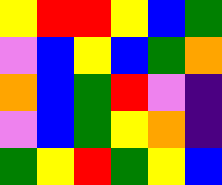[["yellow", "red", "red", "yellow", "blue", "green"], ["violet", "blue", "yellow", "blue", "green", "orange"], ["orange", "blue", "green", "red", "violet", "indigo"], ["violet", "blue", "green", "yellow", "orange", "indigo"], ["green", "yellow", "red", "green", "yellow", "blue"]]